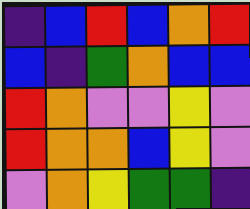[["indigo", "blue", "red", "blue", "orange", "red"], ["blue", "indigo", "green", "orange", "blue", "blue"], ["red", "orange", "violet", "violet", "yellow", "violet"], ["red", "orange", "orange", "blue", "yellow", "violet"], ["violet", "orange", "yellow", "green", "green", "indigo"]]